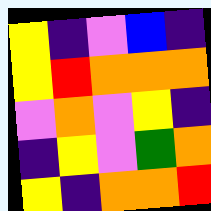[["yellow", "indigo", "violet", "blue", "indigo"], ["yellow", "red", "orange", "orange", "orange"], ["violet", "orange", "violet", "yellow", "indigo"], ["indigo", "yellow", "violet", "green", "orange"], ["yellow", "indigo", "orange", "orange", "red"]]